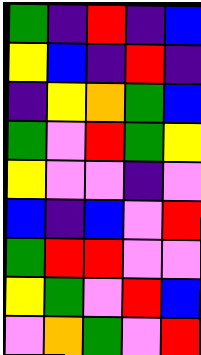[["green", "indigo", "red", "indigo", "blue"], ["yellow", "blue", "indigo", "red", "indigo"], ["indigo", "yellow", "orange", "green", "blue"], ["green", "violet", "red", "green", "yellow"], ["yellow", "violet", "violet", "indigo", "violet"], ["blue", "indigo", "blue", "violet", "red"], ["green", "red", "red", "violet", "violet"], ["yellow", "green", "violet", "red", "blue"], ["violet", "orange", "green", "violet", "red"]]